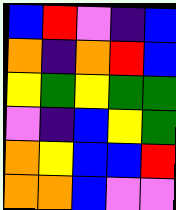[["blue", "red", "violet", "indigo", "blue"], ["orange", "indigo", "orange", "red", "blue"], ["yellow", "green", "yellow", "green", "green"], ["violet", "indigo", "blue", "yellow", "green"], ["orange", "yellow", "blue", "blue", "red"], ["orange", "orange", "blue", "violet", "violet"]]